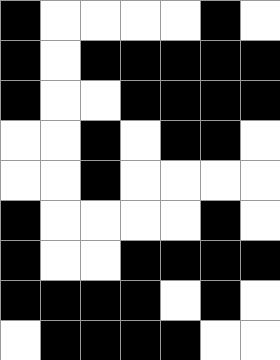[["black", "white", "white", "white", "white", "black", "white"], ["black", "white", "black", "black", "black", "black", "black"], ["black", "white", "white", "black", "black", "black", "black"], ["white", "white", "black", "white", "black", "black", "white"], ["white", "white", "black", "white", "white", "white", "white"], ["black", "white", "white", "white", "white", "black", "white"], ["black", "white", "white", "black", "black", "black", "black"], ["black", "black", "black", "black", "white", "black", "white"], ["white", "black", "black", "black", "black", "white", "white"]]